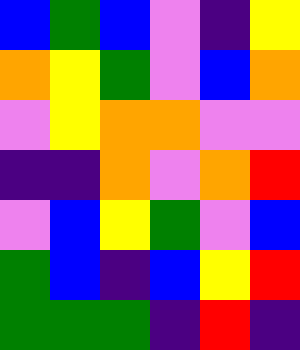[["blue", "green", "blue", "violet", "indigo", "yellow"], ["orange", "yellow", "green", "violet", "blue", "orange"], ["violet", "yellow", "orange", "orange", "violet", "violet"], ["indigo", "indigo", "orange", "violet", "orange", "red"], ["violet", "blue", "yellow", "green", "violet", "blue"], ["green", "blue", "indigo", "blue", "yellow", "red"], ["green", "green", "green", "indigo", "red", "indigo"]]